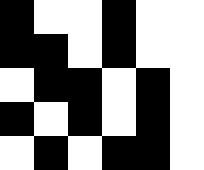[["black", "white", "white", "black", "white", "white"], ["black", "black", "white", "black", "white", "white"], ["white", "black", "black", "white", "black", "white"], ["black", "white", "black", "white", "black", "white"], ["white", "black", "white", "black", "black", "white"]]